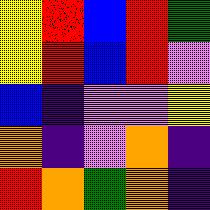[["yellow", "red", "blue", "red", "green"], ["yellow", "red", "blue", "red", "violet"], ["blue", "indigo", "violet", "violet", "yellow"], ["orange", "indigo", "violet", "orange", "indigo"], ["red", "orange", "green", "orange", "indigo"]]